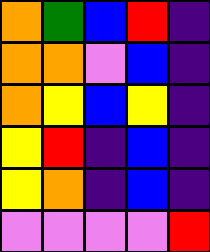[["orange", "green", "blue", "red", "indigo"], ["orange", "orange", "violet", "blue", "indigo"], ["orange", "yellow", "blue", "yellow", "indigo"], ["yellow", "red", "indigo", "blue", "indigo"], ["yellow", "orange", "indigo", "blue", "indigo"], ["violet", "violet", "violet", "violet", "red"]]